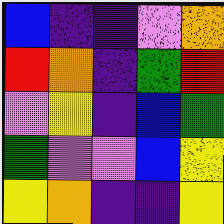[["blue", "indigo", "indigo", "violet", "orange"], ["red", "orange", "indigo", "green", "red"], ["violet", "yellow", "indigo", "blue", "green"], ["green", "violet", "violet", "blue", "yellow"], ["yellow", "orange", "indigo", "indigo", "yellow"]]